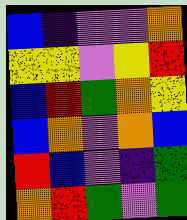[["blue", "indigo", "violet", "violet", "orange"], ["yellow", "yellow", "violet", "yellow", "red"], ["blue", "red", "green", "orange", "yellow"], ["blue", "orange", "violet", "orange", "blue"], ["red", "blue", "violet", "indigo", "green"], ["orange", "red", "green", "violet", "green"]]